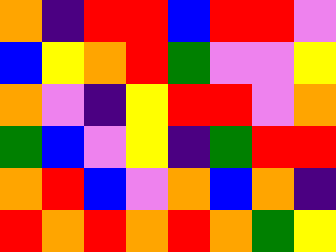[["orange", "indigo", "red", "red", "blue", "red", "red", "violet"], ["blue", "yellow", "orange", "red", "green", "violet", "violet", "yellow"], ["orange", "violet", "indigo", "yellow", "red", "red", "violet", "orange"], ["green", "blue", "violet", "yellow", "indigo", "green", "red", "red"], ["orange", "red", "blue", "violet", "orange", "blue", "orange", "indigo"], ["red", "orange", "red", "orange", "red", "orange", "green", "yellow"]]